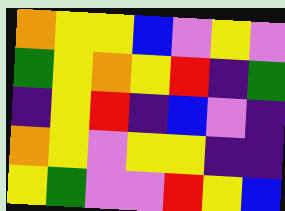[["orange", "yellow", "yellow", "blue", "violet", "yellow", "violet"], ["green", "yellow", "orange", "yellow", "red", "indigo", "green"], ["indigo", "yellow", "red", "indigo", "blue", "violet", "indigo"], ["orange", "yellow", "violet", "yellow", "yellow", "indigo", "indigo"], ["yellow", "green", "violet", "violet", "red", "yellow", "blue"]]